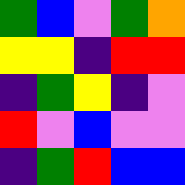[["green", "blue", "violet", "green", "orange"], ["yellow", "yellow", "indigo", "red", "red"], ["indigo", "green", "yellow", "indigo", "violet"], ["red", "violet", "blue", "violet", "violet"], ["indigo", "green", "red", "blue", "blue"]]